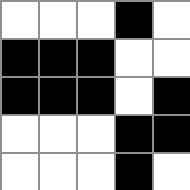[["white", "white", "white", "black", "white"], ["black", "black", "black", "white", "white"], ["black", "black", "black", "white", "black"], ["white", "white", "white", "black", "black"], ["white", "white", "white", "black", "white"]]